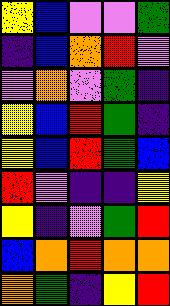[["yellow", "blue", "violet", "violet", "green"], ["indigo", "blue", "orange", "red", "violet"], ["violet", "orange", "violet", "green", "indigo"], ["yellow", "blue", "red", "green", "indigo"], ["yellow", "blue", "red", "green", "blue"], ["red", "violet", "indigo", "indigo", "yellow"], ["yellow", "indigo", "violet", "green", "red"], ["blue", "orange", "red", "orange", "orange"], ["orange", "green", "indigo", "yellow", "red"]]